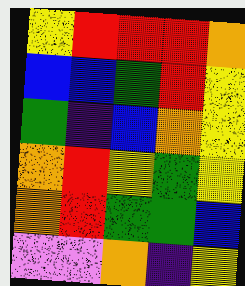[["yellow", "red", "red", "red", "orange"], ["blue", "blue", "green", "red", "yellow"], ["green", "indigo", "blue", "orange", "yellow"], ["orange", "red", "yellow", "green", "yellow"], ["orange", "red", "green", "green", "blue"], ["violet", "violet", "orange", "indigo", "yellow"]]